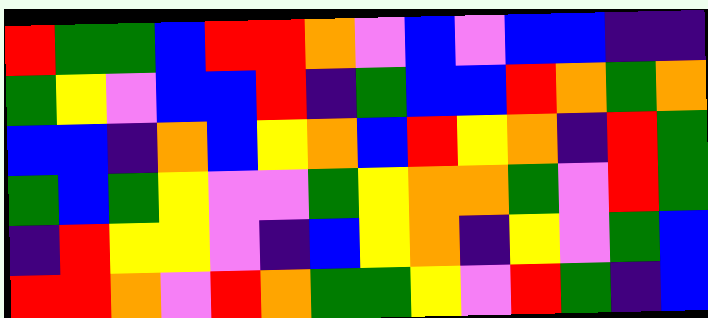[["red", "green", "green", "blue", "red", "red", "orange", "violet", "blue", "violet", "blue", "blue", "indigo", "indigo"], ["green", "yellow", "violet", "blue", "blue", "red", "indigo", "green", "blue", "blue", "red", "orange", "green", "orange"], ["blue", "blue", "indigo", "orange", "blue", "yellow", "orange", "blue", "red", "yellow", "orange", "indigo", "red", "green"], ["green", "blue", "green", "yellow", "violet", "violet", "green", "yellow", "orange", "orange", "green", "violet", "red", "green"], ["indigo", "red", "yellow", "yellow", "violet", "indigo", "blue", "yellow", "orange", "indigo", "yellow", "violet", "green", "blue"], ["red", "red", "orange", "violet", "red", "orange", "green", "green", "yellow", "violet", "red", "green", "indigo", "blue"]]